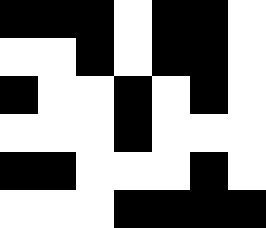[["black", "black", "black", "white", "black", "black", "white"], ["white", "white", "black", "white", "black", "black", "white"], ["black", "white", "white", "black", "white", "black", "white"], ["white", "white", "white", "black", "white", "white", "white"], ["black", "black", "white", "white", "white", "black", "white"], ["white", "white", "white", "black", "black", "black", "black"]]